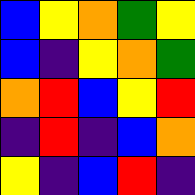[["blue", "yellow", "orange", "green", "yellow"], ["blue", "indigo", "yellow", "orange", "green"], ["orange", "red", "blue", "yellow", "red"], ["indigo", "red", "indigo", "blue", "orange"], ["yellow", "indigo", "blue", "red", "indigo"]]